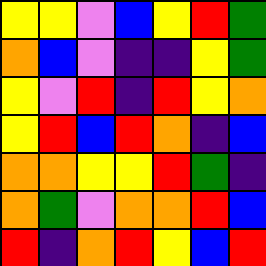[["yellow", "yellow", "violet", "blue", "yellow", "red", "green"], ["orange", "blue", "violet", "indigo", "indigo", "yellow", "green"], ["yellow", "violet", "red", "indigo", "red", "yellow", "orange"], ["yellow", "red", "blue", "red", "orange", "indigo", "blue"], ["orange", "orange", "yellow", "yellow", "red", "green", "indigo"], ["orange", "green", "violet", "orange", "orange", "red", "blue"], ["red", "indigo", "orange", "red", "yellow", "blue", "red"]]